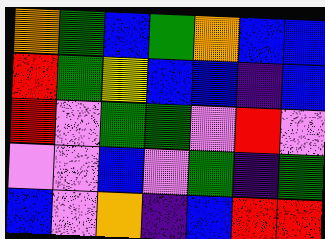[["orange", "green", "blue", "green", "orange", "blue", "blue"], ["red", "green", "yellow", "blue", "blue", "indigo", "blue"], ["red", "violet", "green", "green", "violet", "red", "violet"], ["violet", "violet", "blue", "violet", "green", "indigo", "green"], ["blue", "violet", "orange", "indigo", "blue", "red", "red"]]